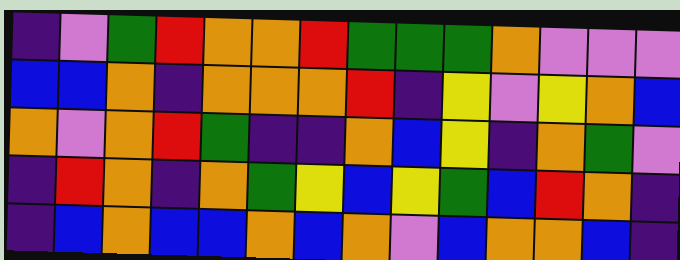[["indigo", "violet", "green", "red", "orange", "orange", "red", "green", "green", "green", "orange", "violet", "violet", "violet"], ["blue", "blue", "orange", "indigo", "orange", "orange", "orange", "red", "indigo", "yellow", "violet", "yellow", "orange", "blue"], ["orange", "violet", "orange", "red", "green", "indigo", "indigo", "orange", "blue", "yellow", "indigo", "orange", "green", "violet"], ["indigo", "red", "orange", "indigo", "orange", "green", "yellow", "blue", "yellow", "green", "blue", "red", "orange", "indigo"], ["indigo", "blue", "orange", "blue", "blue", "orange", "blue", "orange", "violet", "blue", "orange", "orange", "blue", "indigo"]]